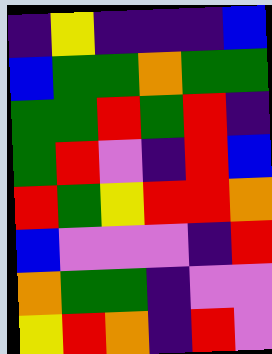[["indigo", "yellow", "indigo", "indigo", "indigo", "blue"], ["blue", "green", "green", "orange", "green", "green"], ["green", "green", "red", "green", "red", "indigo"], ["green", "red", "violet", "indigo", "red", "blue"], ["red", "green", "yellow", "red", "red", "orange"], ["blue", "violet", "violet", "violet", "indigo", "red"], ["orange", "green", "green", "indigo", "violet", "violet"], ["yellow", "red", "orange", "indigo", "red", "violet"]]